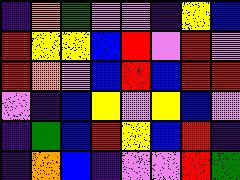[["indigo", "orange", "green", "violet", "violet", "indigo", "yellow", "blue"], ["red", "yellow", "yellow", "blue", "red", "violet", "red", "violet"], ["red", "orange", "violet", "blue", "red", "blue", "red", "red"], ["violet", "indigo", "blue", "yellow", "violet", "yellow", "blue", "violet"], ["indigo", "green", "blue", "red", "yellow", "blue", "red", "indigo"], ["indigo", "orange", "blue", "indigo", "violet", "violet", "red", "green"]]